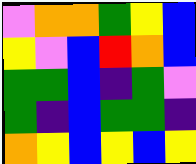[["violet", "orange", "orange", "green", "yellow", "blue"], ["yellow", "violet", "blue", "red", "orange", "blue"], ["green", "green", "blue", "indigo", "green", "violet"], ["green", "indigo", "blue", "green", "green", "indigo"], ["orange", "yellow", "blue", "yellow", "blue", "yellow"]]